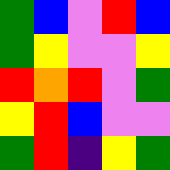[["green", "blue", "violet", "red", "blue"], ["green", "yellow", "violet", "violet", "yellow"], ["red", "orange", "red", "violet", "green"], ["yellow", "red", "blue", "violet", "violet"], ["green", "red", "indigo", "yellow", "green"]]